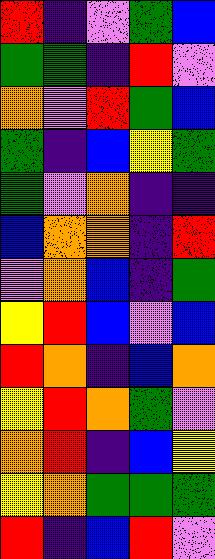[["red", "indigo", "violet", "green", "blue"], ["green", "green", "indigo", "red", "violet"], ["orange", "violet", "red", "green", "blue"], ["green", "indigo", "blue", "yellow", "green"], ["green", "violet", "orange", "indigo", "indigo"], ["blue", "orange", "orange", "indigo", "red"], ["violet", "orange", "blue", "indigo", "green"], ["yellow", "red", "blue", "violet", "blue"], ["red", "orange", "indigo", "blue", "orange"], ["yellow", "red", "orange", "green", "violet"], ["orange", "red", "indigo", "blue", "yellow"], ["yellow", "orange", "green", "green", "green"], ["red", "indigo", "blue", "red", "violet"]]